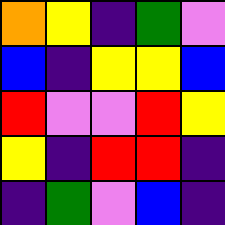[["orange", "yellow", "indigo", "green", "violet"], ["blue", "indigo", "yellow", "yellow", "blue"], ["red", "violet", "violet", "red", "yellow"], ["yellow", "indigo", "red", "red", "indigo"], ["indigo", "green", "violet", "blue", "indigo"]]